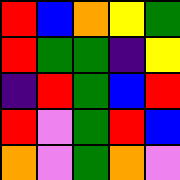[["red", "blue", "orange", "yellow", "green"], ["red", "green", "green", "indigo", "yellow"], ["indigo", "red", "green", "blue", "red"], ["red", "violet", "green", "red", "blue"], ["orange", "violet", "green", "orange", "violet"]]